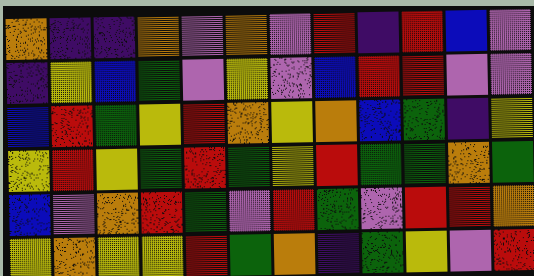[["orange", "indigo", "indigo", "orange", "violet", "orange", "violet", "red", "indigo", "red", "blue", "violet"], ["indigo", "yellow", "blue", "green", "violet", "yellow", "violet", "blue", "red", "red", "violet", "violet"], ["blue", "red", "green", "yellow", "red", "orange", "yellow", "orange", "blue", "green", "indigo", "yellow"], ["yellow", "red", "yellow", "green", "red", "green", "yellow", "red", "green", "green", "orange", "green"], ["blue", "violet", "orange", "red", "green", "violet", "red", "green", "violet", "red", "red", "orange"], ["yellow", "orange", "yellow", "yellow", "red", "green", "orange", "indigo", "green", "yellow", "violet", "red"]]